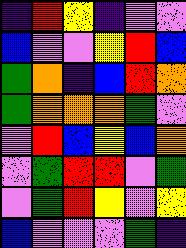[["indigo", "red", "yellow", "indigo", "violet", "violet"], ["blue", "violet", "violet", "yellow", "red", "blue"], ["green", "orange", "indigo", "blue", "red", "orange"], ["green", "orange", "orange", "orange", "green", "violet"], ["violet", "red", "blue", "yellow", "blue", "orange"], ["violet", "green", "red", "red", "violet", "green"], ["violet", "green", "red", "yellow", "violet", "yellow"], ["blue", "violet", "violet", "violet", "green", "indigo"]]